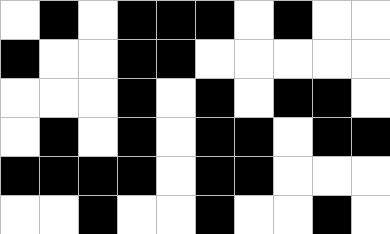[["white", "black", "white", "black", "black", "black", "white", "black", "white", "white"], ["black", "white", "white", "black", "black", "white", "white", "white", "white", "white"], ["white", "white", "white", "black", "white", "black", "white", "black", "black", "white"], ["white", "black", "white", "black", "white", "black", "black", "white", "black", "black"], ["black", "black", "black", "black", "white", "black", "black", "white", "white", "white"], ["white", "white", "black", "white", "white", "black", "white", "white", "black", "white"]]